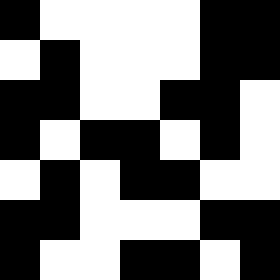[["black", "white", "white", "white", "white", "black", "black"], ["white", "black", "white", "white", "white", "black", "black"], ["black", "black", "white", "white", "black", "black", "white"], ["black", "white", "black", "black", "white", "black", "white"], ["white", "black", "white", "black", "black", "white", "white"], ["black", "black", "white", "white", "white", "black", "black"], ["black", "white", "white", "black", "black", "white", "black"]]